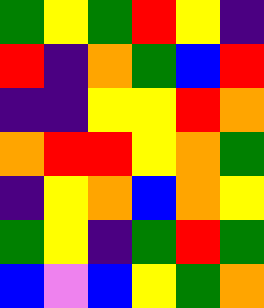[["green", "yellow", "green", "red", "yellow", "indigo"], ["red", "indigo", "orange", "green", "blue", "red"], ["indigo", "indigo", "yellow", "yellow", "red", "orange"], ["orange", "red", "red", "yellow", "orange", "green"], ["indigo", "yellow", "orange", "blue", "orange", "yellow"], ["green", "yellow", "indigo", "green", "red", "green"], ["blue", "violet", "blue", "yellow", "green", "orange"]]